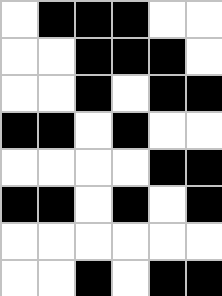[["white", "black", "black", "black", "white", "white"], ["white", "white", "black", "black", "black", "white"], ["white", "white", "black", "white", "black", "black"], ["black", "black", "white", "black", "white", "white"], ["white", "white", "white", "white", "black", "black"], ["black", "black", "white", "black", "white", "black"], ["white", "white", "white", "white", "white", "white"], ["white", "white", "black", "white", "black", "black"]]